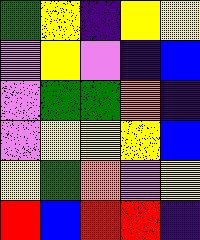[["green", "yellow", "indigo", "yellow", "yellow"], ["violet", "yellow", "violet", "indigo", "blue"], ["violet", "green", "green", "orange", "indigo"], ["violet", "yellow", "yellow", "yellow", "blue"], ["yellow", "green", "orange", "violet", "yellow"], ["red", "blue", "red", "red", "indigo"]]